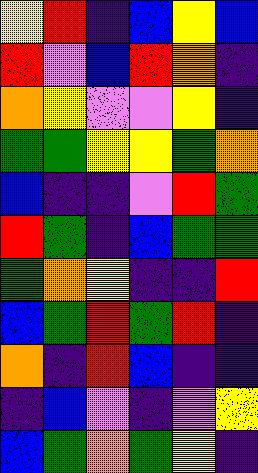[["yellow", "red", "indigo", "blue", "yellow", "blue"], ["red", "violet", "blue", "red", "orange", "indigo"], ["orange", "yellow", "violet", "violet", "yellow", "indigo"], ["green", "green", "yellow", "yellow", "green", "orange"], ["blue", "indigo", "indigo", "violet", "red", "green"], ["red", "green", "indigo", "blue", "green", "green"], ["green", "orange", "yellow", "indigo", "indigo", "red"], ["blue", "green", "red", "green", "red", "indigo"], ["orange", "indigo", "red", "blue", "indigo", "indigo"], ["indigo", "blue", "violet", "indigo", "violet", "yellow"], ["blue", "green", "orange", "green", "yellow", "indigo"]]